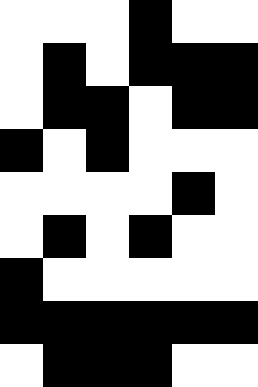[["white", "white", "white", "black", "white", "white"], ["white", "black", "white", "black", "black", "black"], ["white", "black", "black", "white", "black", "black"], ["black", "white", "black", "white", "white", "white"], ["white", "white", "white", "white", "black", "white"], ["white", "black", "white", "black", "white", "white"], ["black", "white", "white", "white", "white", "white"], ["black", "black", "black", "black", "black", "black"], ["white", "black", "black", "black", "white", "white"]]